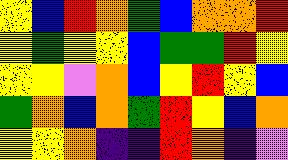[["yellow", "blue", "red", "orange", "green", "blue", "orange", "orange", "red"], ["yellow", "green", "yellow", "yellow", "blue", "green", "green", "red", "yellow"], ["yellow", "yellow", "violet", "orange", "blue", "yellow", "red", "yellow", "blue"], ["green", "orange", "blue", "orange", "green", "red", "yellow", "blue", "orange"], ["yellow", "yellow", "orange", "indigo", "indigo", "red", "orange", "indigo", "violet"]]